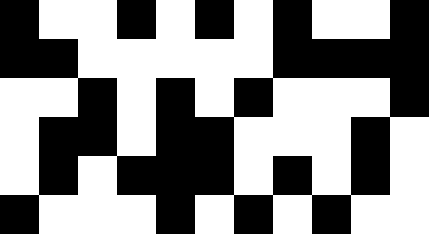[["black", "white", "white", "black", "white", "black", "white", "black", "white", "white", "black"], ["black", "black", "white", "white", "white", "white", "white", "black", "black", "black", "black"], ["white", "white", "black", "white", "black", "white", "black", "white", "white", "white", "black"], ["white", "black", "black", "white", "black", "black", "white", "white", "white", "black", "white"], ["white", "black", "white", "black", "black", "black", "white", "black", "white", "black", "white"], ["black", "white", "white", "white", "black", "white", "black", "white", "black", "white", "white"]]